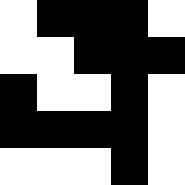[["white", "black", "black", "black", "white"], ["white", "white", "black", "black", "black"], ["black", "white", "white", "black", "white"], ["black", "black", "black", "black", "white"], ["white", "white", "white", "black", "white"]]